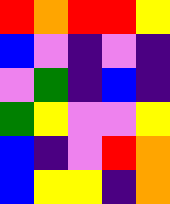[["red", "orange", "red", "red", "yellow"], ["blue", "violet", "indigo", "violet", "indigo"], ["violet", "green", "indigo", "blue", "indigo"], ["green", "yellow", "violet", "violet", "yellow"], ["blue", "indigo", "violet", "red", "orange"], ["blue", "yellow", "yellow", "indigo", "orange"]]